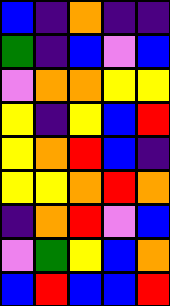[["blue", "indigo", "orange", "indigo", "indigo"], ["green", "indigo", "blue", "violet", "blue"], ["violet", "orange", "orange", "yellow", "yellow"], ["yellow", "indigo", "yellow", "blue", "red"], ["yellow", "orange", "red", "blue", "indigo"], ["yellow", "yellow", "orange", "red", "orange"], ["indigo", "orange", "red", "violet", "blue"], ["violet", "green", "yellow", "blue", "orange"], ["blue", "red", "blue", "blue", "red"]]